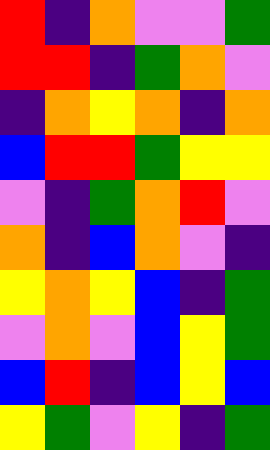[["red", "indigo", "orange", "violet", "violet", "green"], ["red", "red", "indigo", "green", "orange", "violet"], ["indigo", "orange", "yellow", "orange", "indigo", "orange"], ["blue", "red", "red", "green", "yellow", "yellow"], ["violet", "indigo", "green", "orange", "red", "violet"], ["orange", "indigo", "blue", "orange", "violet", "indigo"], ["yellow", "orange", "yellow", "blue", "indigo", "green"], ["violet", "orange", "violet", "blue", "yellow", "green"], ["blue", "red", "indigo", "blue", "yellow", "blue"], ["yellow", "green", "violet", "yellow", "indigo", "green"]]